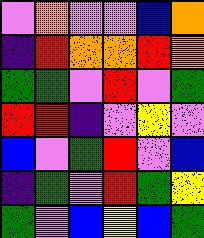[["violet", "orange", "violet", "violet", "blue", "orange"], ["indigo", "red", "orange", "orange", "red", "orange"], ["green", "green", "violet", "red", "violet", "green"], ["red", "red", "indigo", "violet", "yellow", "violet"], ["blue", "violet", "green", "red", "violet", "blue"], ["indigo", "green", "violet", "red", "green", "yellow"], ["green", "violet", "blue", "yellow", "blue", "green"]]